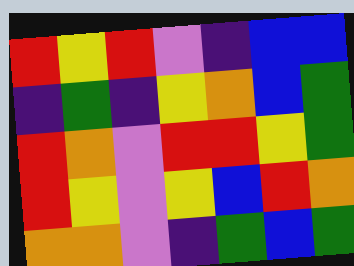[["red", "yellow", "red", "violet", "indigo", "blue", "blue"], ["indigo", "green", "indigo", "yellow", "orange", "blue", "green"], ["red", "orange", "violet", "red", "red", "yellow", "green"], ["red", "yellow", "violet", "yellow", "blue", "red", "orange"], ["orange", "orange", "violet", "indigo", "green", "blue", "green"]]